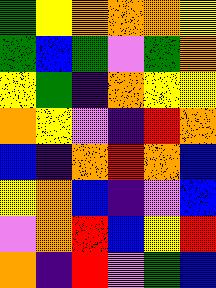[["green", "yellow", "orange", "orange", "orange", "yellow"], ["green", "blue", "green", "violet", "green", "orange"], ["yellow", "green", "indigo", "orange", "yellow", "yellow"], ["orange", "yellow", "violet", "indigo", "red", "orange"], ["blue", "indigo", "orange", "red", "orange", "blue"], ["yellow", "orange", "blue", "indigo", "violet", "blue"], ["violet", "orange", "red", "blue", "yellow", "red"], ["orange", "indigo", "red", "violet", "green", "blue"]]